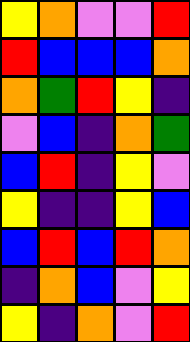[["yellow", "orange", "violet", "violet", "red"], ["red", "blue", "blue", "blue", "orange"], ["orange", "green", "red", "yellow", "indigo"], ["violet", "blue", "indigo", "orange", "green"], ["blue", "red", "indigo", "yellow", "violet"], ["yellow", "indigo", "indigo", "yellow", "blue"], ["blue", "red", "blue", "red", "orange"], ["indigo", "orange", "blue", "violet", "yellow"], ["yellow", "indigo", "orange", "violet", "red"]]